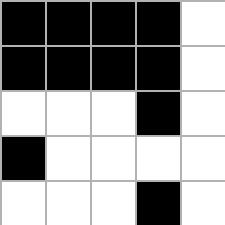[["black", "black", "black", "black", "white"], ["black", "black", "black", "black", "white"], ["white", "white", "white", "black", "white"], ["black", "white", "white", "white", "white"], ["white", "white", "white", "black", "white"]]